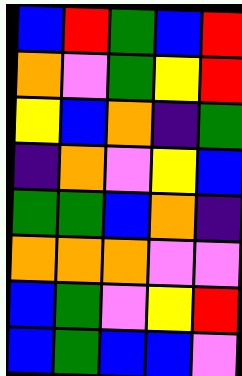[["blue", "red", "green", "blue", "red"], ["orange", "violet", "green", "yellow", "red"], ["yellow", "blue", "orange", "indigo", "green"], ["indigo", "orange", "violet", "yellow", "blue"], ["green", "green", "blue", "orange", "indigo"], ["orange", "orange", "orange", "violet", "violet"], ["blue", "green", "violet", "yellow", "red"], ["blue", "green", "blue", "blue", "violet"]]